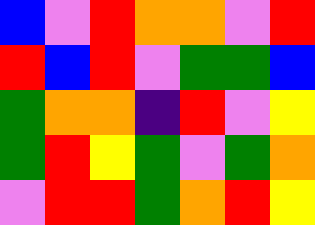[["blue", "violet", "red", "orange", "orange", "violet", "red"], ["red", "blue", "red", "violet", "green", "green", "blue"], ["green", "orange", "orange", "indigo", "red", "violet", "yellow"], ["green", "red", "yellow", "green", "violet", "green", "orange"], ["violet", "red", "red", "green", "orange", "red", "yellow"]]